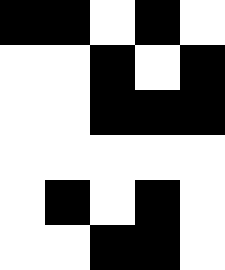[["black", "black", "white", "black", "white"], ["white", "white", "black", "white", "black"], ["white", "white", "black", "black", "black"], ["white", "white", "white", "white", "white"], ["white", "black", "white", "black", "white"], ["white", "white", "black", "black", "white"]]